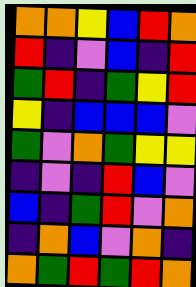[["orange", "orange", "yellow", "blue", "red", "orange"], ["red", "indigo", "violet", "blue", "indigo", "red"], ["green", "red", "indigo", "green", "yellow", "red"], ["yellow", "indigo", "blue", "blue", "blue", "violet"], ["green", "violet", "orange", "green", "yellow", "yellow"], ["indigo", "violet", "indigo", "red", "blue", "violet"], ["blue", "indigo", "green", "red", "violet", "orange"], ["indigo", "orange", "blue", "violet", "orange", "indigo"], ["orange", "green", "red", "green", "red", "orange"]]